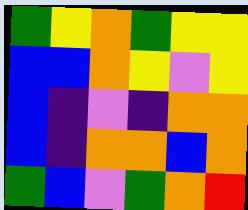[["green", "yellow", "orange", "green", "yellow", "yellow"], ["blue", "blue", "orange", "yellow", "violet", "yellow"], ["blue", "indigo", "violet", "indigo", "orange", "orange"], ["blue", "indigo", "orange", "orange", "blue", "orange"], ["green", "blue", "violet", "green", "orange", "red"]]